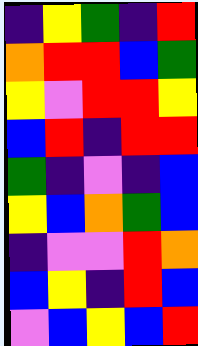[["indigo", "yellow", "green", "indigo", "red"], ["orange", "red", "red", "blue", "green"], ["yellow", "violet", "red", "red", "yellow"], ["blue", "red", "indigo", "red", "red"], ["green", "indigo", "violet", "indigo", "blue"], ["yellow", "blue", "orange", "green", "blue"], ["indigo", "violet", "violet", "red", "orange"], ["blue", "yellow", "indigo", "red", "blue"], ["violet", "blue", "yellow", "blue", "red"]]